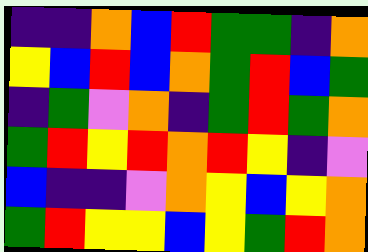[["indigo", "indigo", "orange", "blue", "red", "green", "green", "indigo", "orange"], ["yellow", "blue", "red", "blue", "orange", "green", "red", "blue", "green"], ["indigo", "green", "violet", "orange", "indigo", "green", "red", "green", "orange"], ["green", "red", "yellow", "red", "orange", "red", "yellow", "indigo", "violet"], ["blue", "indigo", "indigo", "violet", "orange", "yellow", "blue", "yellow", "orange"], ["green", "red", "yellow", "yellow", "blue", "yellow", "green", "red", "orange"]]